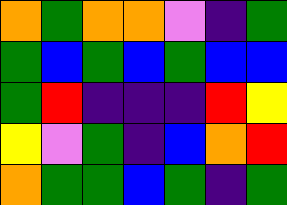[["orange", "green", "orange", "orange", "violet", "indigo", "green"], ["green", "blue", "green", "blue", "green", "blue", "blue"], ["green", "red", "indigo", "indigo", "indigo", "red", "yellow"], ["yellow", "violet", "green", "indigo", "blue", "orange", "red"], ["orange", "green", "green", "blue", "green", "indigo", "green"]]